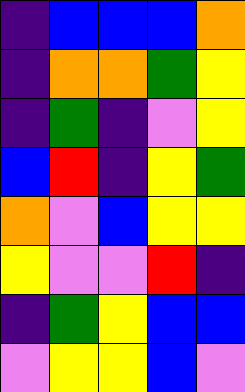[["indigo", "blue", "blue", "blue", "orange"], ["indigo", "orange", "orange", "green", "yellow"], ["indigo", "green", "indigo", "violet", "yellow"], ["blue", "red", "indigo", "yellow", "green"], ["orange", "violet", "blue", "yellow", "yellow"], ["yellow", "violet", "violet", "red", "indigo"], ["indigo", "green", "yellow", "blue", "blue"], ["violet", "yellow", "yellow", "blue", "violet"]]